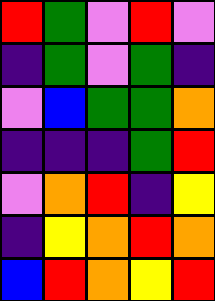[["red", "green", "violet", "red", "violet"], ["indigo", "green", "violet", "green", "indigo"], ["violet", "blue", "green", "green", "orange"], ["indigo", "indigo", "indigo", "green", "red"], ["violet", "orange", "red", "indigo", "yellow"], ["indigo", "yellow", "orange", "red", "orange"], ["blue", "red", "orange", "yellow", "red"]]